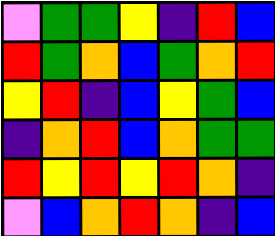[["violet", "green", "green", "yellow", "indigo", "red", "blue"], ["red", "green", "orange", "blue", "green", "orange", "red"], ["yellow", "red", "indigo", "blue", "yellow", "green", "blue"], ["indigo", "orange", "red", "blue", "orange", "green", "green"], ["red", "yellow", "red", "yellow", "red", "orange", "indigo"], ["violet", "blue", "orange", "red", "orange", "indigo", "blue"]]